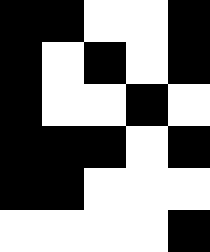[["black", "black", "white", "white", "black"], ["black", "white", "black", "white", "black"], ["black", "white", "white", "black", "white"], ["black", "black", "black", "white", "black"], ["black", "black", "white", "white", "white"], ["white", "white", "white", "white", "black"]]